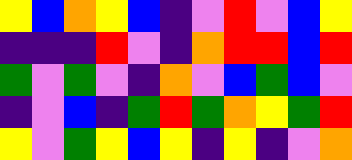[["yellow", "blue", "orange", "yellow", "blue", "indigo", "violet", "red", "violet", "blue", "yellow"], ["indigo", "indigo", "indigo", "red", "violet", "indigo", "orange", "red", "red", "blue", "red"], ["green", "violet", "green", "violet", "indigo", "orange", "violet", "blue", "green", "blue", "violet"], ["indigo", "violet", "blue", "indigo", "green", "red", "green", "orange", "yellow", "green", "red"], ["yellow", "violet", "green", "yellow", "blue", "yellow", "indigo", "yellow", "indigo", "violet", "orange"]]